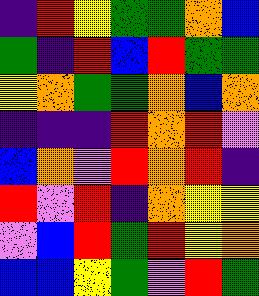[["indigo", "red", "yellow", "green", "green", "orange", "blue"], ["green", "indigo", "red", "blue", "red", "green", "green"], ["yellow", "orange", "green", "green", "orange", "blue", "orange"], ["indigo", "indigo", "indigo", "red", "orange", "red", "violet"], ["blue", "orange", "violet", "red", "orange", "red", "indigo"], ["red", "violet", "red", "indigo", "orange", "yellow", "yellow"], ["violet", "blue", "red", "green", "red", "yellow", "orange"], ["blue", "blue", "yellow", "green", "violet", "red", "green"]]